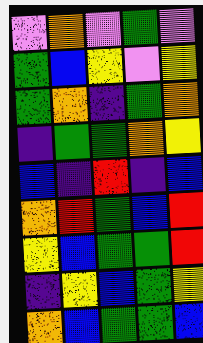[["violet", "orange", "violet", "green", "violet"], ["green", "blue", "yellow", "violet", "yellow"], ["green", "orange", "indigo", "green", "orange"], ["indigo", "green", "green", "orange", "yellow"], ["blue", "indigo", "red", "indigo", "blue"], ["orange", "red", "green", "blue", "red"], ["yellow", "blue", "green", "green", "red"], ["indigo", "yellow", "blue", "green", "yellow"], ["orange", "blue", "green", "green", "blue"]]